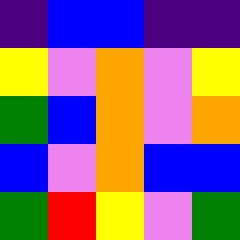[["indigo", "blue", "blue", "indigo", "indigo"], ["yellow", "violet", "orange", "violet", "yellow"], ["green", "blue", "orange", "violet", "orange"], ["blue", "violet", "orange", "blue", "blue"], ["green", "red", "yellow", "violet", "green"]]